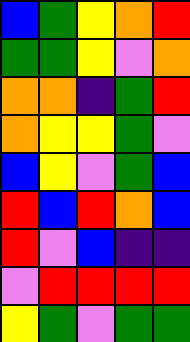[["blue", "green", "yellow", "orange", "red"], ["green", "green", "yellow", "violet", "orange"], ["orange", "orange", "indigo", "green", "red"], ["orange", "yellow", "yellow", "green", "violet"], ["blue", "yellow", "violet", "green", "blue"], ["red", "blue", "red", "orange", "blue"], ["red", "violet", "blue", "indigo", "indigo"], ["violet", "red", "red", "red", "red"], ["yellow", "green", "violet", "green", "green"]]